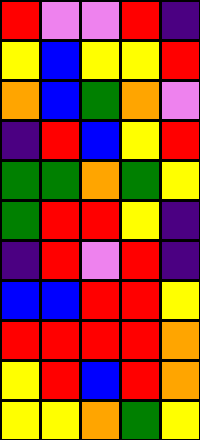[["red", "violet", "violet", "red", "indigo"], ["yellow", "blue", "yellow", "yellow", "red"], ["orange", "blue", "green", "orange", "violet"], ["indigo", "red", "blue", "yellow", "red"], ["green", "green", "orange", "green", "yellow"], ["green", "red", "red", "yellow", "indigo"], ["indigo", "red", "violet", "red", "indigo"], ["blue", "blue", "red", "red", "yellow"], ["red", "red", "red", "red", "orange"], ["yellow", "red", "blue", "red", "orange"], ["yellow", "yellow", "orange", "green", "yellow"]]